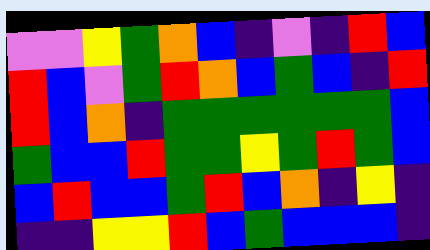[["violet", "violet", "yellow", "green", "orange", "blue", "indigo", "violet", "indigo", "red", "blue"], ["red", "blue", "violet", "green", "red", "orange", "blue", "green", "blue", "indigo", "red"], ["red", "blue", "orange", "indigo", "green", "green", "green", "green", "green", "green", "blue"], ["green", "blue", "blue", "red", "green", "green", "yellow", "green", "red", "green", "blue"], ["blue", "red", "blue", "blue", "green", "red", "blue", "orange", "indigo", "yellow", "indigo"], ["indigo", "indigo", "yellow", "yellow", "red", "blue", "green", "blue", "blue", "blue", "indigo"]]